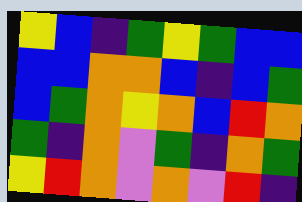[["yellow", "blue", "indigo", "green", "yellow", "green", "blue", "blue"], ["blue", "blue", "orange", "orange", "blue", "indigo", "blue", "green"], ["blue", "green", "orange", "yellow", "orange", "blue", "red", "orange"], ["green", "indigo", "orange", "violet", "green", "indigo", "orange", "green"], ["yellow", "red", "orange", "violet", "orange", "violet", "red", "indigo"]]